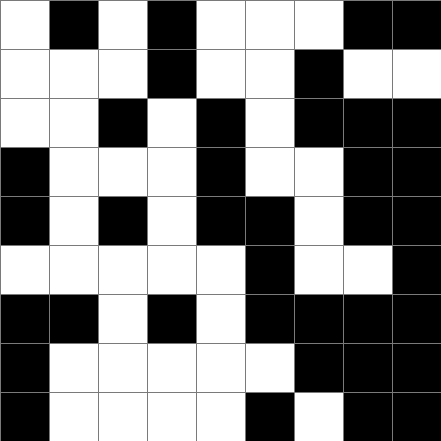[["white", "black", "white", "black", "white", "white", "white", "black", "black"], ["white", "white", "white", "black", "white", "white", "black", "white", "white"], ["white", "white", "black", "white", "black", "white", "black", "black", "black"], ["black", "white", "white", "white", "black", "white", "white", "black", "black"], ["black", "white", "black", "white", "black", "black", "white", "black", "black"], ["white", "white", "white", "white", "white", "black", "white", "white", "black"], ["black", "black", "white", "black", "white", "black", "black", "black", "black"], ["black", "white", "white", "white", "white", "white", "black", "black", "black"], ["black", "white", "white", "white", "white", "black", "white", "black", "black"]]